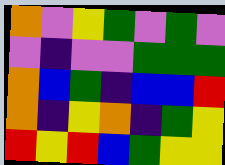[["orange", "violet", "yellow", "green", "violet", "green", "violet"], ["violet", "indigo", "violet", "violet", "green", "green", "green"], ["orange", "blue", "green", "indigo", "blue", "blue", "red"], ["orange", "indigo", "yellow", "orange", "indigo", "green", "yellow"], ["red", "yellow", "red", "blue", "green", "yellow", "yellow"]]